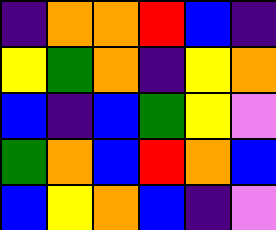[["indigo", "orange", "orange", "red", "blue", "indigo"], ["yellow", "green", "orange", "indigo", "yellow", "orange"], ["blue", "indigo", "blue", "green", "yellow", "violet"], ["green", "orange", "blue", "red", "orange", "blue"], ["blue", "yellow", "orange", "blue", "indigo", "violet"]]